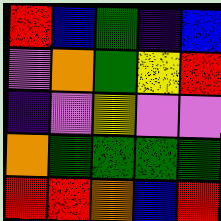[["red", "blue", "green", "indigo", "blue"], ["violet", "orange", "green", "yellow", "red"], ["indigo", "violet", "yellow", "violet", "violet"], ["orange", "green", "green", "green", "green"], ["red", "red", "orange", "blue", "red"]]